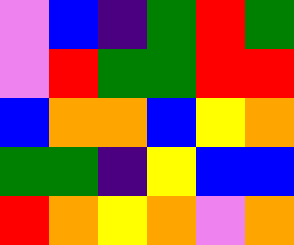[["violet", "blue", "indigo", "green", "red", "green"], ["violet", "red", "green", "green", "red", "red"], ["blue", "orange", "orange", "blue", "yellow", "orange"], ["green", "green", "indigo", "yellow", "blue", "blue"], ["red", "orange", "yellow", "orange", "violet", "orange"]]